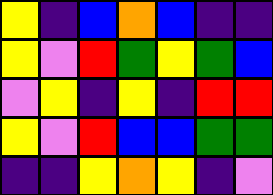[["yellow", "indigo", "blue", "orange", "blue", "indigo", "indigo"], ["yellow", "violet", "red", "green", "yellow", "green", "blue"], ["violet", "yellow", "indigo", "yellow", "indigo", "red", "red"], ["yellow", "violet", "red", "blue", "blue", "green", "green"], ["indigo", "indigo", "yellow", "orange", "yellow", "indigo", "violet"]]